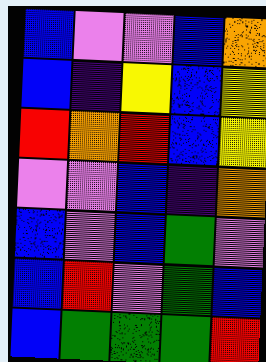[["blue", "violet", "violet", "blue", "orange"], ["blue", "indigo", "yellow", "blue", "yellow"], ["red", "orange", "red", "blue", "yellow"], ["violet", "violet", "blue", "indigo", "orange"], ["blue", "violet", "blue", "green", "violet"], ["blue", "red", "violet", "green", "blue"], ["blue", "green", "green", "green", "red"]]